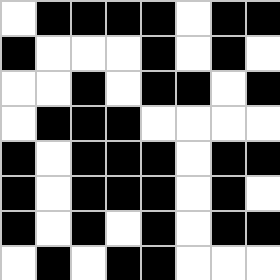[["white", "black", "black", "black", "black", "white", "black", "black"], ["black", "white", "white", "white", "black", "white", "black", "white"], ["white", "white", "black", "white", "black", "black", "white", "black"], ["white", "black", "black", "black", "white", "white", "white", "white"], ["black", "white", "black", "black", "black", "white", "black", "black"], ["black", "white", "black", "black", "black", "white", "black", "white"], ["black", "white", "black", "white", "black", "white", "black", "black"], ["white", "black", "white", "black", "black", "white", "white", "white"]]